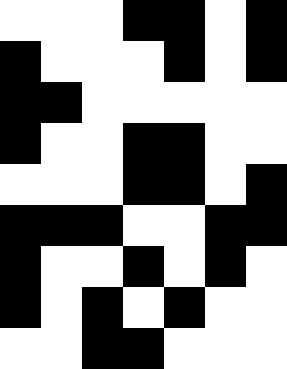[["white", "white", "white", "black", "black", "white", "black"], ["black", "white", "white", "white", "black", "white", "black"], ["black", "black", "white", "white", "white", "white", "white"], ["black", "white", "white", "black", "black", "white", "white"], ["white", "white", "white", "black", "black", "white", "black"], ["black", "black", "black", "white", "white", "black", "black"], ["black", "white", "white", "black", "white", "black", "white"], ["black", "white", "black", "white", "black", "white", "white"], ["white", "white", "black", "black", "white", "white", "white"]]